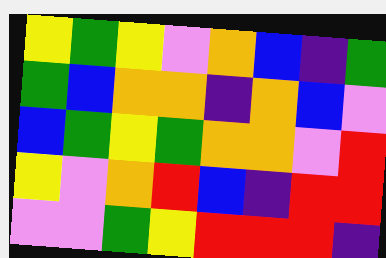[["yellow", "green", "yellow", "violet", "orange", "blue", "indigo", "green"], ["green", "blue", "orange", "orange", "indigo", "orange", "blue", "violet"], ["blue", "green", "yellow", "green", "orange", "orange", "violet", "red"], ["yellow", "violet", "orange", "red", "blue", "indigo", "red", "red"], ["violet", "violet", "green", "yellow", "red", "red", "red", "indigo"]]